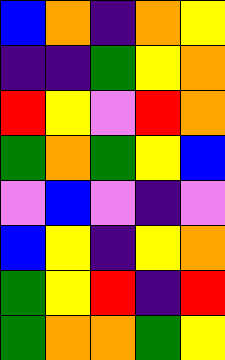[["blue", "orange", "indigo", "orange", "yellow"], ["indigo", "indigo", "green", "yellow", "orange"], ["red", "yellow", "violet", "red", "orange"], ["green", "orange", "green", "yellow", "blue"], ["violet", "blue", "violet", "indigo", "violet"], ["blue", "yellow", "indigo", "yellow", "orange"], ["green", "yellow", "red", "indigo", "red"], ["green", "orange", "orange", "green", "yellow"]]